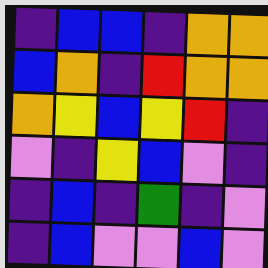[["indigo", "blue", "blue", "indigo", "orange", "orange"], ["blue", "orange", "indigo", "red", "orange", "orange"], ["orange", "yellow", "blue", "yellow", "red", "indigo"], ["violet", "indigo", "yellow", "blue", "violet", "indigo"], ["indigo", "blue", "indigo", "green", "indigo", "violet"], ["indigo", "blue", "violet", "violet", "blue", "violet"]]